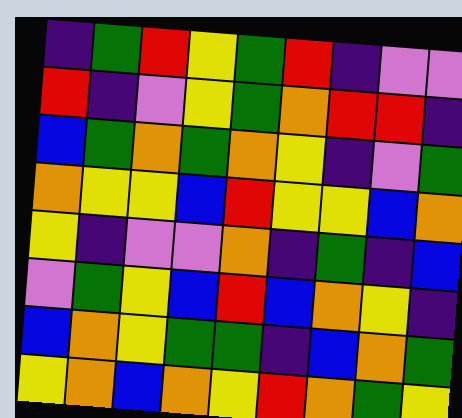[["indigo", "green", "red", "yellow", "green", "red", "indigo", "violet", "violet"], ["red", "indigo", "violet", "yellow", "green", "orange", "red", "red", "indigo"], ["blue", "green", "orange", "green", "orange", "yellow", "indigo", "violet", "green"], ["orange", "yellow", "yellow", "blue", "red", "yellow", "yellow", "blue", "orange"], ["yellow", "indigo", "violet", "violet", "orange", "indigo", "green", "indigo", "blue"], ["violet", "green", "yellow", "blue", "red", "blue", "orange", "yellow", "indigo"], ["blue", "orange", "yellow", "green", "green", "indigo", "blue", "orange", "green"], ["yellow", "orange", "blue", "orange", "yellow", "red", "orange", "green", "yellow"]]